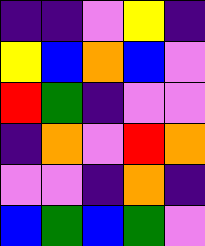[["indigo", "indigo", "violet", "yellow", "indigo"], ["yellow", "blue", "orange", "blue", "violet"], ["red", "green", "indigo", "violet", "violet"], ["indigo", "orange", "violet", "red", "orange"], ["violet", "violet", "indigo", "orange", "indigo"], ["blue", "green", "blue", "green", "violet"]]